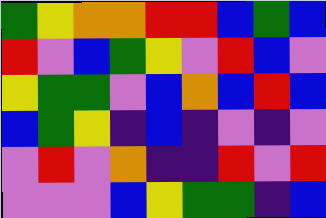[["green", "yellow", "orange", "orange", "red", "red", "blue", "green", "blue"], ["red", "violet", "blue", "green", "yellow", "violet", "red", "blue", "violet"], ["yellow", "green", "green", "violet", "blue", "orange", "blue", "red", "blue"], ["blue", "green", "yellow", "indigo", "blue", "indigo", "violet", "indigo", "violet"], ["violet", "red", "violet", "orange", "indigo", "indigo", "red", "violet", "red"], ["violet", "violet", "violet", "blue", "yellow", "green", "green", "indigo", "blue"]]